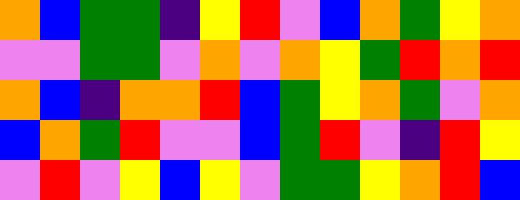[["orange", "blue", "green", "green", "indigo", "yellow", "red", "violet", "blue", "orange", "green", "yellow", "orange"], ["violet", "violet", "green", "green", "violet", "orange", "violet", "orange", "yellow", "green", "red", "orange", "red"], ["orange", "blue", "indigo", "orange", "orange", "red", "blue", "green", "yellow", "orange", "green", "violet", "orange"], ["blue", "orange", "green", "red", "violet", "violet", "blue", "green", "red", "violet", "indigo", "red", "yellow"], ["violet", "red", "violet", "yellow", "blue", "yellow", "violet", "green", "green", "yellow", "orange", "red", "blue"]]